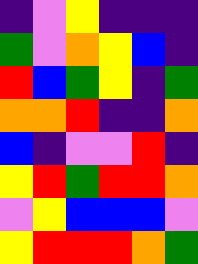[["indigo", "violet", "yellow", "indigo", "indigo", "indigo"], ["green", "violet", "orange", "yellow", "blue", "indigo"], ["red", "blue", "green", "yellow", "indigo", "green"], ["orange", "orange", "red", "indigo", "indigo", "orange"], ["blue", "indigo", "violet", "violet", "red", "indigo"], ["yellow", "red", "green", "red", "red", "orange"], ["violet", "yellow", "blue", "blue", "blue", "violet"], ["yellow", "red", "red", "red", "orange", "green"]]